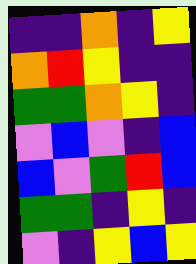[["indigo", "indigo", "orange", "indigo", "yellow"], ["orange", "red", "yellow", "indigo", "indigo"], ["green", "green", "orange", "yellow", "indigo"], ["violet", "blue", "violet", "indigo", "blue"], ["blue", "violet", "green", "red", "blue"], ["green", "green", "indigo", "yellow", "indigo"], ["violet", "indigo", "yellow", "blue", "yellow"]]